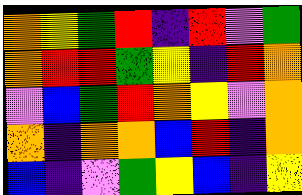[["orange", "yellow", "green", "red", "indigo", "red", "violet", "green"], ["orange", "red", "red", "green", "yellow", "indigo", "red", "orange"], ["violet", "blue", "green", "red", "orange", "yellow", "violet", "orange"], ["orange", "indigo", "orange", "orange", "blue", "red", "indigo", "orange"], ["blue", "indigo", "violet", "green", "yellow", "blue", "indigo", "yellow"]]